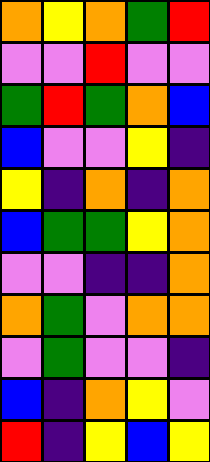[["orange", "yellow", "orange", "green", "red"], ["violet", "violet", "red", "violet", "violet"], ["green", "red", "green", "orange", "blue"], ["blue", "violet", "violet", "yellow", "indigo"], ["yellow", "indigo", "orange", "indigo", "orange"], ["blue", "green", "green", "yellow", "orange"], ["violet", "violet", "indigo", "indigo", "orange"], ["orange", "green", "violet", "orange", "orange"], ["violet", "green", "violet", "violet", "indigo"], ["blue", "indigo", "orange", "yellow", "violet"], ["red", "indigo", "yellow", "blue", "yellow"]]